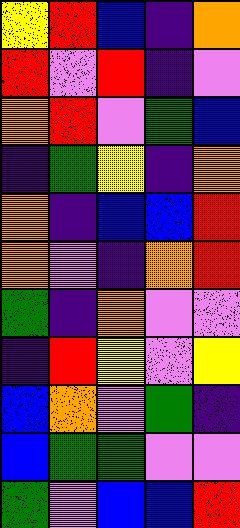[["yellow", "red", "blue", "indigo", "orange"], ["red", "violet", "red", "indigo", "violet"], ["orange", "red", "violet", "green", "blue"], ["indigo", "green", "yellow", "indigo", "orange"], ["orange", "indigo", "blue", "blue", "red"], ["orange", "violet", "indigo", "orange", "red"], ["green", "indigo", "orange", "violet", "violet"], ["indigo", "red", "yellow", "violet", "yellow"], ["blue", "orange", "violet", "green", "indigo"], ["blue", "green", "green", "violet", "violet"], ["green", "violet", "blue", "blue", "red"]]